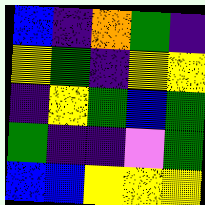[["blue", "indigo", "orange", "green", "indigo"], ["yellow", "green", "indigo", "yellow", "yellow"], ["indigo", "yellow", "green", "blue", "green"], ["green", "indigo", "indigo", "violet", "green"], ["blue", "blue", "yellow", "yellow", "yellow"]]